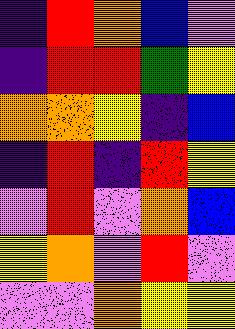[["indigo", "red", "orange", "blue", "violet"], ["indigo", "red", "red", "green", "yellow"], ["orange", "orange", "yellow", "indigo", "blue"], ["indigo", "red", "indigo", "red", "yellow"], ["violet", "red", "violet", "orange", "blue"], ["yellow", "orange", "violet", "red", "violet"], ["violet", "violet", "orange", "yellow", "yellow"]]